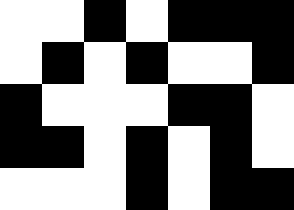[["white", "white", "black", "white", "black", "black", "black"], ["white", "black", "white", "black", "white", "white", "black"], ["black", "white", "white", "white", "black", "black", "white"], ["black", "black", "white", "black", "white", "black", "white"], ["white", "white", "white", "black", "white", "black", "black"]]